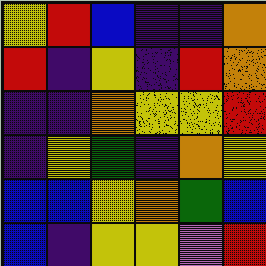[["yellow", "red", "blue", "indigo", "indigo", "orange"], ["red", "indigo", "yellow", "indigo", "red", "orange"], ["indigo", "indigo", "orange", "yellow", "yellow", "red"], ["indigo", "yellow", "green", "indigo", "orange", "yellow"], ["blue", "blue", "yellow", "orange", "green", "blue"], ["blue", "indigo", "yellow", "yellow", "violet", "red"]]